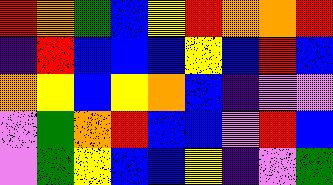[["red", "orange", "green", "blue", "yellow", "red", "orange", "orange", "red"], ["indigo", "red", "blue", "blue", "blue", "yellow", "blue", "red", "blue"], ["orange", "yellow", "blue", "yellow", "orange", "blue", "indigo", "violet", "violet"], ["violet", "green", "orange", "red", "blue", "blue", "violet", "red", "blue"], ["violet", "green", "yellow", "blue", "blue", "yellow", "indigo", "violet", "green"]]